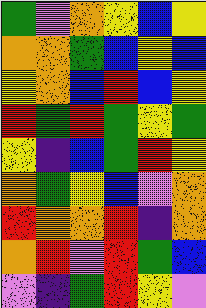[["green", "violet", "orange", "yellow", "blue", "yellow"], ["orange", "orange", "green", "blue", "yellow", "blue"], ["yellow", "orange", "blue", "red", "blue", "yellow"], ["red", "green", "red", "green", "yellow", "green"], ["yellow", "indigo", "blue", "green", "red", "yellow"], ["orange", "green", "yellow", "blue", "violet", "orange"], ["red", "orange", "orange", "red", "indigo", "orange"], ["orange", "red", "violet", "red", "green", "blue"], ["violet", "indigo", "green", "red", "yellow", "violet"]]